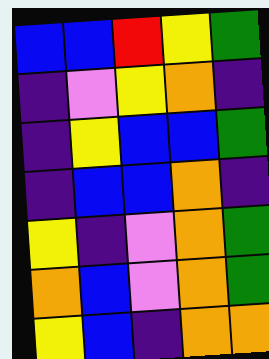[["blue", "blue", "red", "yellow", "green"], ["indigo", "violet", "yellow", "orange", "indigo"], ["indigo", "yellow", "blue", "blue", "green"], ["indigo", "blue", "blue", "orange", "indigo"], ["yellow", "indigo", "violet", "orange", "green"], ["orange", "blue", "violet", "orange", "green"], ["yellow", "blue", "indigo", "orange", "orange"]]